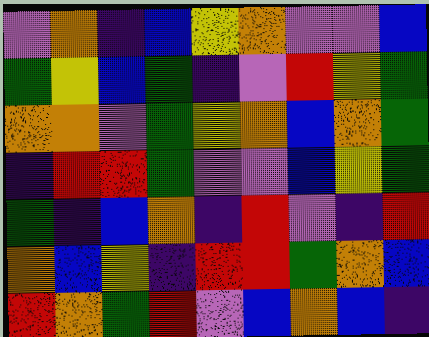[["violet", "orange", "indigo", "blue", "yellow", "orange", "violet", "violet", "blue"], ["green", "yellow", "blue", "green", "indigo", "violet", "red", "yellow", "green"], ["orange", "orange", "violet", "green", "yellow", "orange", "blue", "orange", "green"], ["indigo", "red", "red", "green", "violet", "violet", "blue", "yellow", "green"], ["green", "indigo", "blue", "orange", "indigo", "red", "violet", "indigo", "red"], ["orange", "blue", "yellow", "indigo", "red", "red", "green", "orange", "blue"], ["red", "orange", "green", "red", "violet", "blue", "orange", "blue", "indigo"]]